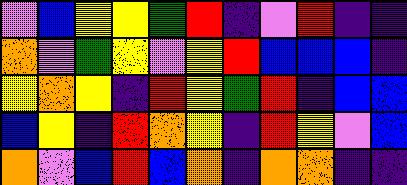[["violet", "blue", "yellow", "yellow", "green", "red", "indigo", "violet", "red", "indigo", "indigo"], ["orange", "violet", "green", "yellow", "violet", "yellow", "red", "blue", "blue", "blue", "indigo"], ["yellow", "orange", "yellow", "indigo", "red", "yellow", "green", "red", "indigo", "blue", "blue"], ["blue", "yellow", "indigo", "red", "orange", "yellow", "indigo", "red", "yellow", "violet", "blue"], ["orange", "violet", "blue", "red", "blue", "orange", "indigo", "orange", "orange", "indigo", "indigo"]]